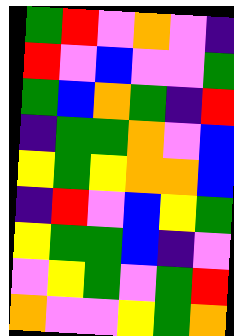[["green", "red", "violet", "orange", "violet", "indigo"], ["red", "violet", "blue", "violet", "violet", "green"], ["green", "blue", "orange", "green", "indigo", "red"], ["indigo", "green", "green", "orange", "violet", "blue"], ["yellow", "green", "yellow", "orange", "orange", "blue"], ["indigo", "red", "violet", "blue", "yellow", "green"], ["yellow", "green", "green", "blue", "indigo", "violet"], ["violet", "yellow", "green", "violet", "green", "red"], ["orange", "violet", "violet", "yellow", "green", "orange"]]